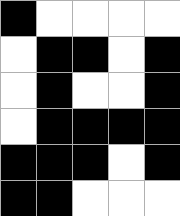[["black", "white", "white", "white", "white"], ["white", "black", "black", "white", "black"], ["white", "black", "white", "white", "black"], ["white", "black", "black", "black", "black"], ["black", "black", "black", "white", "black"], ["black", "black", "white", "white", "white"]]